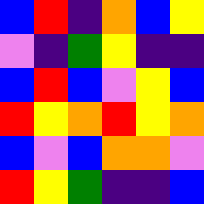[["blue", "red", "indigo", "orange", "blue", "yellow"], ["violet", "indigo", "green", "yellow", "indigo", "indigo"], ["blue", "red", "blue", "violet", "yellow", "blue"], ["red", "yellow", "orange", "red", "yellow", "orange"], ["blue", "violet", "blue", "orange", "orange", "violet"], ["red", "yellow", "green", "indigo", "indigo", "blue"]]